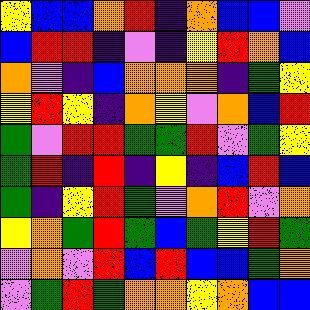[["yellow", "blue", "blue", "orange", "red", "indigo", "orange", "blue", "blue", "violet"], ["blue", "red", "red", "indigo", "violet", "indigo", "yellow", "red", "orange", "blue"], ["orange", "violet", "indigo", "blue", "orange", "orange", "orange", "indigo", "green", "yellow"], ["yellow", "red", "yellow", "indigo", "orange", "yellow", "violet", "orange", "blue", "red"], ["green", "violet", "red", "red", "green", "green", "red", "violet", "green", "yellow"], ["green", "red", "indigo", "red", "indigo", "yellow", "indigo", "blue", "red", "blue"], ["green", "indigo", "yellow", "red", "green", "violet", "orange", "red", "violet", "orange"], ["yellow", "orange", "green", "red", "green", "blue", "green", "yellow", "red", "green"], ["violet", "orange", "violet", "red", "blue", "red", "blue", "blue", "green", "orange"], ["violet", "green", "red", "green", "orange", "orange", "yellow", "orange", "blue", "blue"]]